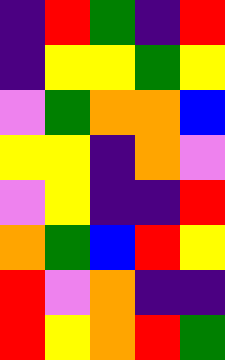[["indigo", "red", "green", "indigo", "red"], ["indigo", "yellow", "yellow", "green", "yellow"], ["violet", "green", "orange", "orange", "blue"], ["yellow", "yellow", "indigo", "orange", "violet"], ["violet", "yellow", "indigo", "indigo", "red"], ["orange", "green", "blue", "red", "yellow"], ["red", "violet", "orange", "indigo", "indigo"], ["red", "yellow", "orange", "red", "green"]]